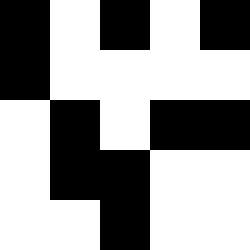[["black", "white", "black", "white", "black"], ["black", "white", "white", "white", "white"], ["white", "black", "white", "black", "black"], ["white", "black", "black", "white", "white"], ["white", "white", "black", "white", "white"]]